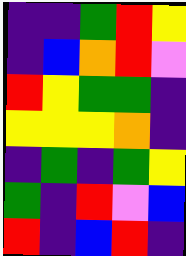[["indigo", "indigo", "green", "red", "yellow"], ["indigo", "blue", "orange", "red", "violet"], ["red", "yellow", "green", "green", "indigo"], ["yellow", "yellow", "yellow", "orange", "indigo"], ["indigo", "green", "indigo", "green", "yellow"], ["green", "indigo", "red", "violet", "blue"], ["red", "indigo", "blue", "red", "indigo"]]